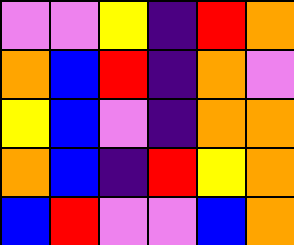[["violet", "violet", "yellow", "indigo", "red", "orange"], ["orange", "blue", "red", "indigo", "orange", "violet"], ["yellow", "blue", "violet", "indigo", "orange", "orange"], ["orange", "blue", "indigo", "red", "yellow", "orange"], ["blue", "red", "violet", "violet", "blue", "orange"]]